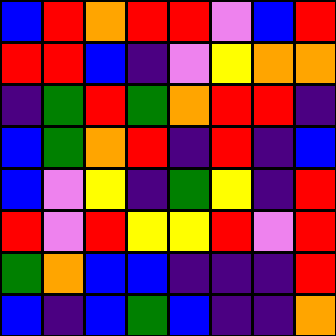[["blue", "red", "orange", "red", "red", "violet", "blue", "red"], ["red", "red", "blue", "indigo", "violet", "yellow", "orange", "orange"], ["indigo", "green", "red", "green", "orange", "red", "red", "indigo"], ["blue", "green", "orange", "red", "indigo", "red", "indigo", "blue"], ["blue", "violet", "yellow", "indigo", "green", "yellow", "indigo", "red"], ["red", "violet", "red", "yellow", "yellow", "red", "violet", "red"], ["green", "orange", "blue", "blue", "indigo", "indigo", "indigo", "red"], ["blue", "indigo", "blue", "green", "blue", "indigo", "indigo", "orange"]]